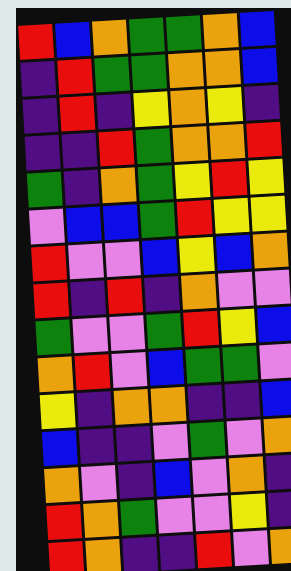[["red", "blue", "orange", "green", "green", "orange", "blue"], ["indigo", "red", "green", "green", "orange", "orange", "blue"], ["indigo", "red", "indigo", "yellow", "orange", "yellow", "indigo"], ["indigo", "indigo", "red", "green", "orange", "orange", "red"], ["green", "indigo", "orange", "green", "yellow", "red", "yellow"], ["violet", "blue", "blue", "green", "red", "yellow", "yellow"], ["red", "violet", "violet", "blue", "yellow", "blue", "orange"], ["red", "indigo", "red", "indigo", "orange", "violet", "violet"], ["green", "violet", "violet", "green", "red", "yellow", "blue"], ["orange", "red", "violet", "blue", "green", "green", "violet"], ["yellow", "indigo", "orange", "orange", "indigo", "indigo", "blue"], ["blue", "indigo", "indigo", "violet", "green", "violet", "orange"], ["orange", "violet", "indigo", "blue", "violet", "orange", "indigo"], ["red", "orange", "green", "violet", "violet", "yellow", "indigo"], ["red", "orange", "indigo", "indigo", "red", "violet", "orange"]]